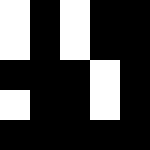[["white", "black", "white", "black", "black"], ["white", "black", "white", "black", "black"], ["black", "black", "black", "white", "black"], ["white", "black", "black", "white", "black"], ["black", "black", "black", "black", "black"]]